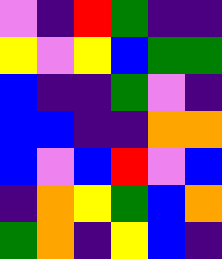[["violet", "indigo", "red", "green", "indigo", "indigo"], ["yellow", "violet", "yellow", "blue", "green", "green"], ["blue", "indigo", "indigo", "green", "violet", "indigo"], ["blue", "blue", "indigo", "indigo", "orange", "orange"], ["blue", "violet", "blue", "red", "violet", "blue"], ["indigo", "orange", "yellow", "green", "blue", "orange"], ["green", "orange", "indigo", "yellow", "blue", "indigo"]]